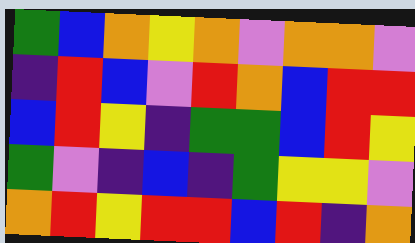[["green", "blue", "orange", "yellow", "orange", "violet", "orange", "orange", "violet"], ["indigo", "red", "blue", "violet", "red", "orange", "blue", "red", "red"], ["blue", "red", "yellow", "indigo", "green", "green", "blue", "red", "yellow"], ["green", "violet", "indigo", "blue", "indigo", "green", "yellow", "yellow", "violet"], ["orange", "red", "yellow", "red", "red", "blue", "red", "indigo", "orange"]]